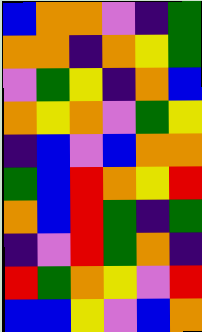[["blue", "orange", "orange", "violet", "indigo", "green"], ["orange", "orange", "indigo", "orange", "yellow", "green"], ["violet", "green", "yellow", "indigo", "orange", "blue"], ["orange", "yellow", "orange", "violet", "green", "yellow"], ["indigo", "blue", "violet", "blue", "orange", "orange"], ["green", "blue", "red", "orange", "yellow", "red"], ["orange", "blue", "red", "green", "indigo", "green"], ["indigo", "violet", "red", "green", "orange", "indigo"], ["red", "green", "orange", "yellow", "violet", "red"], ["blue", "blue", "yellow", "violet", "blue", "orange"]]